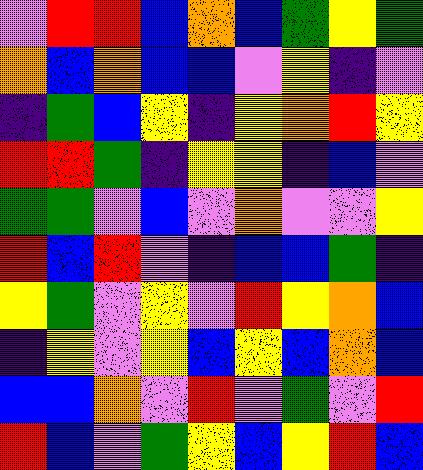[["violet", "red", "red", "blue", "orange", "blue", "green", "yellow", "green"], ["orange", "blue", "orange", "blue", "blue", "violet", "yellow", "indigo", "violet"], ["indigo", "green", "blue", "yellow", "indigo", "yellow", "orange", "red", "yellow"], ["red", "red", "green", "indigo", "yellow", "yellow", "indigo", "blue", "violet"], ["green", "green", "violet", "blue", "violet", "orange", "violet", "violet", "yellow"], ["red", "blue", "red", "violet", "indigo", "blue", "blue", "green", "indigo"], ["yellow", "green", "violet", "yellow", "violet", "red", "yellow", "orange", "blue"], ["indigo", "yellow", "violet", "yellow", "blue", "yellow", "blue", "orange", "blue"], ["blue", "blue", "orange", "violet", "red", "violet", "green", "violet", "red"], ["red", "blue", "violet", "green", "yellow", "blue", "yellow", "red", "blue"]]